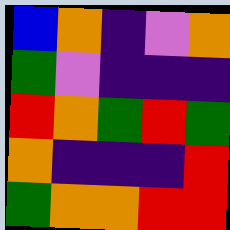[["blue", "orange", "indigo", "violet", "orange"], ["green", "violet", "indigo", "indigo", "indigo"], ["red", "orange", "green", "red", "green"], ["orange", "indigo", "indigo", "indigo", "red"], ["green", "orange", "orange", "red", "red"]]